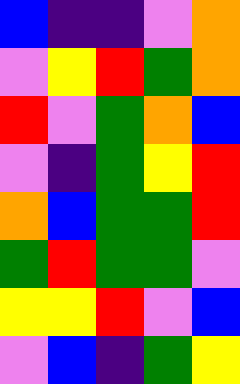[["blue", "indigo", "indigo", "violet", "orange"], ["violet", "yellow", "red", "green", "orange"], ["red", "violet", "green", "orange", "blue"], ["violet", "indigo", "green", "yellow", "red"], ["orange", "blue", "green", "green", "red"], ["green", "red", "green", "green", "violet"], ["yellow", "yellow", "red", "violet", "blue"], ["violet", "blue", "indigo", "green", "yellow"]]